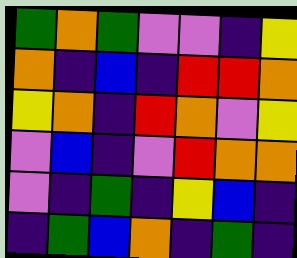[["green", "orange", "green", "violet", "violet", "indigo", "yellow"], ["orange", "indigo", "blue", "indigo", "red", "red", "orange"], ["yellow", "orange", "indigo", "red", "orange", "violet", "yellow"], ["violet", "blue", "indigo", "violet", "red", "orange", "orange"], ["violet", "indigo", "green", "indigo", "yellow", "blue", "indigo"], ["indigo", "green", "blue", "orange", "indigo", "green", "indigo"]]